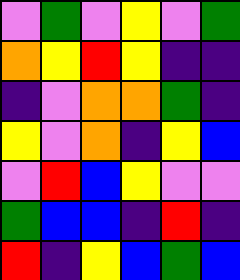[["violet", "green", "violet", "yellow", "violet", "green"], ["orange", "yellow", "red", "yellow", "indigo", "indigo"], ["indigo", "violet", "orange", "orange", "green", "indigo"], ["yellow", "violet", "orange", "indigo", "yellow", "blue"], ["violet", "red", "blue", "yellow", "violet", "violet"], ["green", "blue", "blue", "indigo", "red", "indigo"], ["red", "indigo", "yellow", "blue", "green", "blue"]]